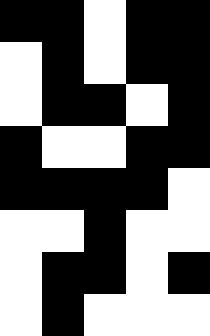[["black", "black", "white", "black", "black"], ["white", "black", "white", "black", "black"], ["white", "black", "black", "white", "black"], ["black", "white", "white", "black", "black"], ["black", "black", "black", "black", "white"], ["white", "white", "black", "white", "white"], ["white", "black", "black", "white", "black"], ["white", "black", "white", "white", "white"]]